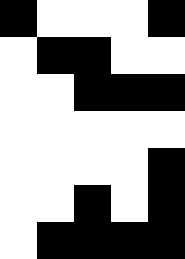[["black", "white", "white", "white", "black"], ["white", "black", "black", "white", "white"], ["white", "white", "black", "black", "black"], ["white", "white", "white", "white", "white"], ["white", "white", "white", "white", "black"], ["white", "white", "black", "white", "black"], ["white", "black", "black", "black", "black"]]